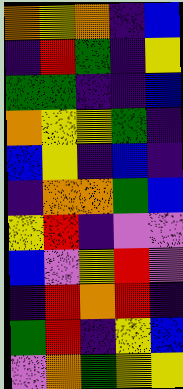[["orange", "yellow", "orange", "indigo", "blue"], ["indigo", "red", "green", "indigo", "yellow"], ["green", "green", "indigo", "indigo", "blue"], ["orange", "yellow", "yellow", "green", "indigo"], ["blue", "yellow", "indigo", "blue", "indigo"], ["indigo", "orange", "orange", "green", "blue"], ["yellow", "red", "indigo", "violet", "violet"], ["blue", "violet", "yellow", "red", "violet"], ["indigo", "red", "orange", "red", "indigo"], ["green", "red", "indigo", "yellow", "blue"], ["violet", "orange", "green", "yellow", "yellow"]]